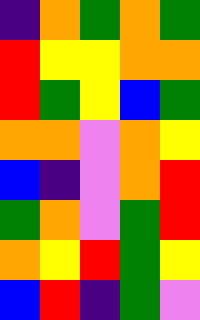[["indigo", "orange", "green", "orange", "green"], ["red", "yellow", "yellow", "orange", "orange"], ["red", "green", "yellow", "blue", "green"], ["orange", "orange", "violet", "orange", "yellow"], ["blue", "indigo", "violet", "orange", "red"], ["green", "orange", "violet", "green", "red"], ["orange", "yellow", "red", "green", "yellow"], ["blue", "red", "indigo", "green", "violet"]]